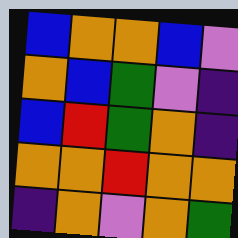[["blue", "orange", "orange", "blue", "violet"], ["orange", "blue", "green", "violet", "indigo"], ["blue", "red", "green", "orange", "indigo"], ["orange", "orange", "red", "orange", "orange"], ["indigo", "orange", "violet", "orange", "green"]]